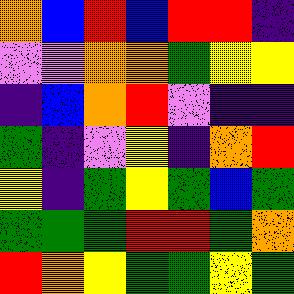[["orange", "blue", "red", "blue", "red", "red", "indigo"], ["violet", "violet", "orange", "orange", "green", "yellow", "yellow"], ["indigo", "blue", "orange", "red", "violet", "indigo", "indigo"], ["green", "indigo", "violet", "yellow", "indigo", "orange", "red"], ["yellow", "indigo", "green", "yellow", "green", "blue", "green"], ["green", "green", "green", "red", "red", "green", "orange"], ["red", "orange", "yellow", "green", "green", "yellow", "green"]]